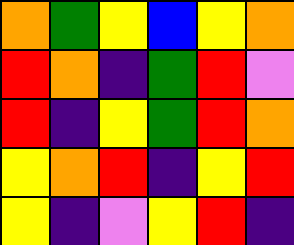[["orange", "green", "yellow", "blue", "yellow", "orange"], ["red", "orange", "indigo", "green", "red", "violet"], ["red", "indigo", "yellow", "green", "red", "orange"], ["yellow", "orange", "red", "indigo", "yellow", "red"], ["yellow", "indigo", "violet", "yellow", "red", "indigo"]]